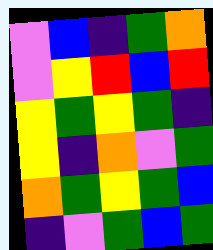[["violet", "blue", "indigo", "green", "orange"], ["violet", "yellow", "red", "blue", "red"], ["yellow", "green", "yellow", "green", "indigo"], ["yellow", "indigo", "orange", "violet", "green"], ["orange", "green", "yellow", "green", "blue"], ["indigo", "violet", "green", "blue", "green"]]